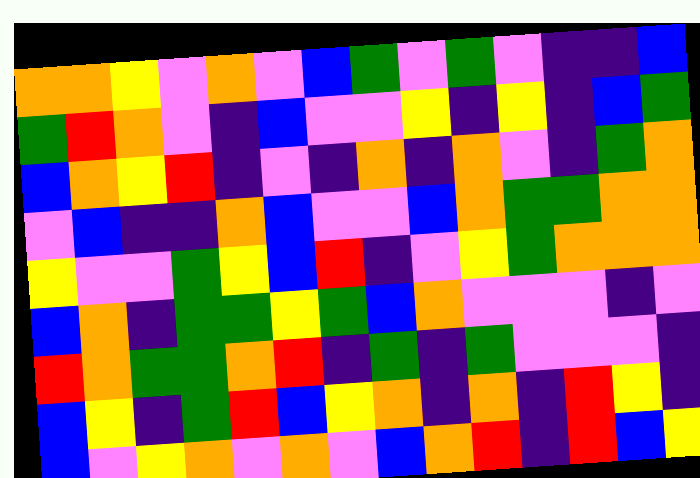[["orange", "orange", "yellow", "violet", "orange", "violet", "blue", "green", "violet", "green", "violet", "indigo", "indigo", "blue"], ["green", "red", "orange", "violet", "indigo", "blue", "violet", "violet", "yellow", "indigo", "yellow", "indigo", "blue", "green"], ["blue", "orange", "yellow", "red", "indigo", "violet", "indigo", "orange", "indigo", "orange", "violet", "indigo", "green", "orange"], ["violet", "blue", "indigo", "indigo", "orange", "blue", "violet", "violet", "blue", "orange", "green", "green", "orange", "orange"], ["yellow", "violet", "violet", "green", "yellow", "blue", "red", "indigo", "violet", "yellow", "green", "orange", "orange", "orange"], ["blue", "orange", "indigo", "green", "green", "yellow", "green", "blue", "orange", "violet", "violet", "violet", "indigo", "violet"], ["red", "orange", "green", "green", "orange", "red", "indigo", "green", "indigo", "green", "violet", "violet", "violet", "indigo"], ["blue", "yellow", "indigo", "green", "red", "blue", "yellow", "orange", "indigo", "orange", "indigo", "red", "yellow", "indigo"], ["blue", "violet", "yellow", "orange", "violet", "orange", "violet", "blue", "orange", "red", "indigo", "red", "blue", "yellow"]]